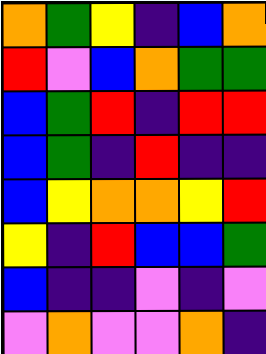[["orange", "green", "yellow", "indigo", "blue", "orange"], ["red", "violet", "blue", "orange", "green", "green"], ["blue", "green", "red", "indigo", "red", "red"], ["blue", "green", "indigo", "red", "indigo", "indigo"], ["blue", "yellow", "orange", "orange", "yellow", "red"], ["yellow", "indigo", "red", "blue", "blue", "green"], ["blue", "indigo", "indigo", "violet", "indigo", "violet"], ["violet", "orange", "violet", "violet", "orange", "indigo"]]